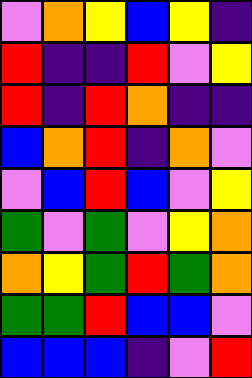[["violet", "orange", "yellow", "blue", "yellow", "indigo"], ["red", "indigo", "indigo", "red", "violet", "yellow"], ["red", "indigo", "red", "orange", "indigo", "indigo"], ["blue", "orange", "red", "indigo", "orange", "violet"], ["violet", "blue", "red", "blue", "violet", "yellow"], ["green", "violet", "green", "violet", "yellow", "orange"], ["orange", "yellow", "green", "red", "green", "orange"], ["green", "green", "red", "blue", "blue", "violet"], ["blue", "blue", "blue", "indigo", "violet", "red"]]